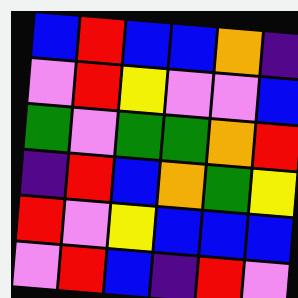[["blue", "red", "blue", "blue", "orange", "indigo"], ["violet", "red", "yellow", "violet", "violet", "blue"], ["green", "violet", "green", "green", "orange", "red"], ["indigo", "red", "blue", "orange", "green", "yellow"], ["red", "violet", "yellow", "blue", "blue", "blue"], ["violet", "red", "blue", "indigo", "red", "violet"]]